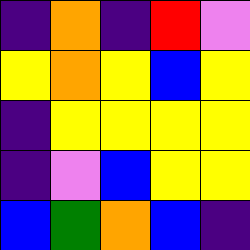[["indigo", "orange", "indigo", "red", "violet"], ["yellow", "orange", "yellow", "blue", "yellow"], ["indigo", "yellow", "yellow", "yellow", "yellow"], ["indigo", "violet", "blue", "yellow", "yellow"], ["blue", "green", "orange", "blue", "indigo"]]